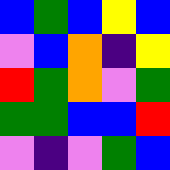[["blue", "green", "blue", "yellow", "blue"], ["violet", "blue", "orange", "indigo", "yellow"], ["red", "green", "orange", "violet", "green"], ["green", "green", "blue", "blue", "red"], ["violet", "indigo", "violet", "green", "blue"]]